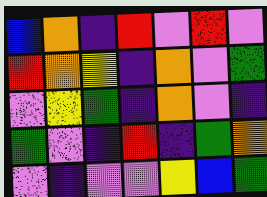[["blue", "orange", "indigo", "red", "violet", "red", "violet"], ["red", "orange", "yellow", "indigo", "orange", "violet", "green"], ["violet", "yellow", "green", "indigo", "orange", "violet", "indigo"], ["green", "violet", "indigo", "red", "indigo", "green", "orange"], ["violet", "indigo", "violet", "violet", "yellow", "blue", "green"]]